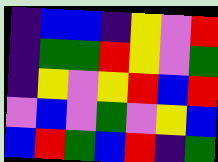[["indigo", "blue", "blue", "indigo", "yellow", "violet", "red"], ["indigo", "green", "green", "red", "yellow", "violet", "green"], ["indigo", "yellow", "violet", "yellow", "red", "blue", "red"], ["violet", "blue", "violet", "green", "violet", "yellow", "blue"], ["blue", "red", "green", "blue", "red", "indigo", "green"]]